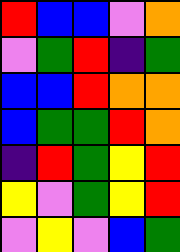[["red", "blue", "blue", "violet", "orange"], ["violet", "green", "red", "indigo", "green"], ["blue", "blue", "red", "orange", "orange"], ["blue", "green", "green", "red", "orange"], ["indigo", "red", "green", "yellow", "red"], ["yellow", "violet", "green", "yellow", "red"], ["violet", "yellow", "violet", "blue", "green"]]